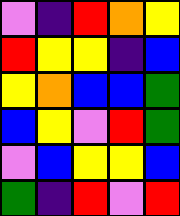[["violet", "indigo", "red", "orange", "yellow"], ["red", "yellow", "yellow", "indigo", "blue"], ["yellow", "orange", "blue", "blue", "green"], ["blue", "yellow", "violet", "red", "green"], ["violet", "blue", "yellow", "yellow", "blue"], ["green", "indigo", "red", "violet", "red"]]